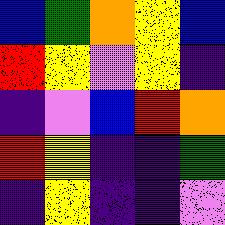[["blue", "green", "orange", "yellow", "blue"], ["red", "yellow", "violet", "yellow", "indigo"], ["indigo", "violet", "blue", "red", "orange"], ["red", "yellow", "indigo", "indigo", "green"], ["indigo", "yellow", "indigo", "indigo", "violet"]]